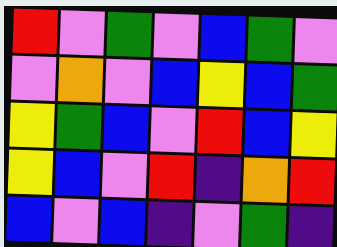[["red", "violet", "green", "violet", "blue", "green", "violet"], ["violet", "orange", "violet", "blue", "yellow", "blue", "green"], ["yellow", "green", "blue", "violet", "red", "blue", "yellow"], ["yellow", "blue", "violet", "red", "indigo", "orange", "red"], ["blue", "violet", "blue", "indigo", "violet", "green", "indigo"]]